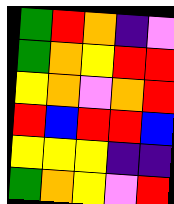[["green", "red", "orange", "indigo", "violet"], ["green", "orange", "yellow", "red", "red"], ["yellow", "orange", "violet", "orange", "red"], ["red", "blue", "red", "red", "blue"], ["yellow", "yellow", "yellow", "indigo", "indigo"], ["green", "orange", "yellow", "violet", "red"]]